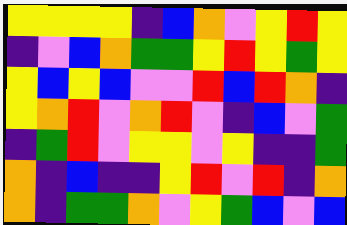[["yellow", "yellow", "yellow", "yellow", "indigo", "blue", "orange", "violet", "yellow", "red", "yellow"], ["indigo", "violet", "blue", "orange", "green", "green", "yellow", "red", "yellow", "green", "yellow"], ["yellow", "blue", "yellow", "blue", "violet", "violet", "red", "blue", "red", "orange", "indigo"], ["yellow", "orange", "red", "violet", "orange", "red", "violet", "indigo", "blue", "violet", "green"], ["indigo", "green", "red", "violet", "yellow", "yellow", "violet", "yellow", "indigo", "indigo", "green"], ["orange", "indigo", "blue", "indigo", "indigo", "yellow", "red", "violet", "red", "indigo", "orange"], ["orange", "indigo", "green", "green", "orange", "violet", "yellow", "green", "blue", "violet", "blue"]]